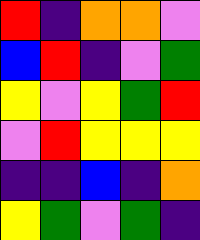[["red", "indigo", "orange", "orange", "violet"], ["blue", "red", "indigo", "violet", "green"], ["yellow", "violet", "yellow", "green", "red"], ["violet", "red", "yellow", "yellow", "yellow"], ["indigo", "indigo", "blue", "indigo", "orange"], ["yellow", "green", "violet", "green", "indigo"]]